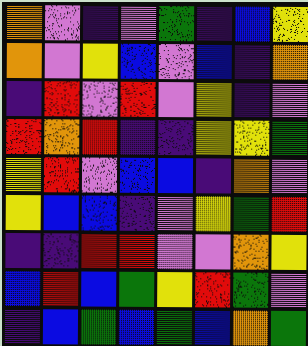[["orange", "violet", "indigo", "violet", "green", "indigo", "blue", "yellow"], ["orange", "violet", "yellow", "blue", "violet", "blue", "indigo", "orange"], ["indigo", "red", "violet", "red", "violet", "yellow", "indigo", "violet"], ["red", "orange", "red", "indigo", "indigo", "yellow", "yellow", "green"], ["yellow", "red", "violet", "blue", "blue", "indigo", "orange", "violet"], ["yellow", "blue", "blue", "indigo", "violet", "yellow", "green", "red"], ["indigo", "indigo", "red", "red", "violet", "violet", "orange", "yellow"], ["blue", "red", "blue", "green", "yellow", "red", "green", "violet"], ["indigo", "blue", "green", "blue", "green", "blue", "orange", "green"]]